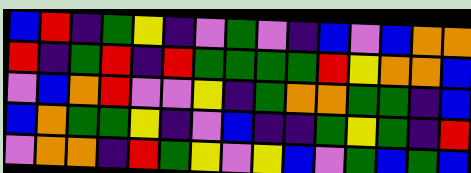[["blue", "red", "indigo", "green", "yellow", "indigo", "violet", "green", "violet", "indigo", "blue", "violet", "blue", "orange", "orange"], ["red", "indigo", "green", "red", "indigo", "red", "green", "green", "green", "green", "red", "yellow", "orange", "orange", "blue"], ["violet", "blue", "orange", "red", "violet", "violet", "yellow", "indigo", "green", "orange", "orange", "green", "green", "indigo", "blue"], ["blue", "orange", "green", "green", "yellow", "indigo", "violet", "blue", "indigo", "indigo", "green", "yellow", "green", "indigo", "red"], ["violet", "orange", "orange", "indigo", "red", "green", "yellow", "violet", "yellow", "blue", "violet", "green", "blue", "green", "blue"]]